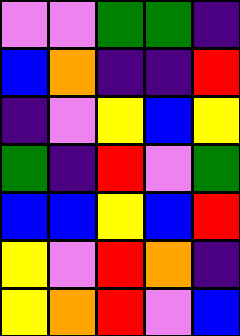[["violet", "violet", "green", "green", "indigo"], ["blue", "orange", "indigo", "indigo", "red"], ["indigo", "violet", "yellow", "blue", "yellow"], ["green", "indigo", "red", "violet", "green"], ["blue", "blue", "yellow", "blue", "red"], ["yellow", "violet", "red", "orange", "indigo"], ["yellow", "orange", "red", "violet", "blue"]]